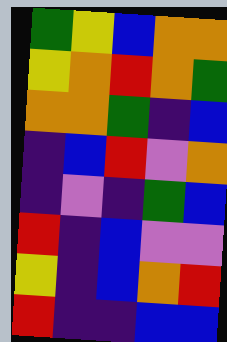[["green", "yellow", "blue", "orange", "orange"], ["yellow", "orange", "red", "orange", "green"], ["orange", "orange", "green", "indigo", "blue"], ["indigo", "blue", "red", "violet", "orange"], ["indigo", "violet", "indigo", "green", "blue"], ["red", "indigo", "blue", "violet", "violet"], ["yellow", "indigo", "blue", "orange", "red"], ["red", "indigo", "indigo", "blue", "blue"]]